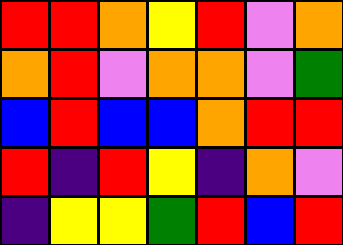[["red", "red", "orange", "yellow", "red", "violet", "orange"], ["orange", "red", "violet", "orange", "orange", "violet", "green"], ["blue", "red", "blue", "blue", "orange", "red", "red"], ["red", "indigo", "red", "yellow", "indigo", "orange", "violet"], ["indigo", "yellow", "yellow", "green", "red", "blue", "red"]]